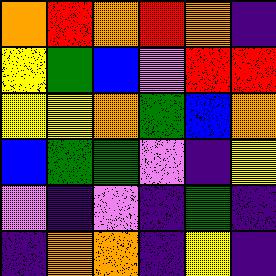[["orange", "red", "orange", "red", "orange", "indigo"], ["yellow", "green", "blue", "violet", "red", "red"], ["yellow", "yellow", "orange", "green", "blue", "orange"], ["blue", "green", "green", "violet", "indigo", "yellow"], ["violet", "indigo", "violet", "indigo", "green", "indigo"], ["indigo", "orange", "orange", "indigo", "yellow", "indigo"]]